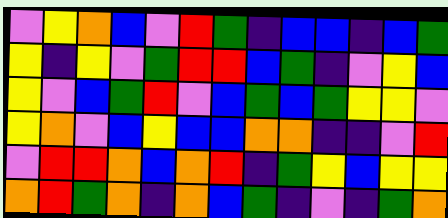[["violet", "yellow", "orange", "blue", "violet", "red", "green", "indigo", "blue", "blue", "indigo", "blue", "green"], ["yellow", "indigo", "yellow", "violet", "green", "red", "red", "blue", "green", "indigo", "violet", "yellow", "blue"], ["yellow", "violet", "blue", "green", "red", "violet", "blue", "green", "blue", "green", "yellow", "yellow", "violet"], ["yellow", "orange", "violet", "blue", "yellow", "blue", "blue", "orange", "orange", "indigo", "indigo", "violet", "red"], ["violet", "red", "red", "orange", "blue", "orange", "red", "indigo", "green", "yellow", "blue", "yellow", "yellow"], ["orange", "red", "green", "orange", "indigo", "orange", "blue", "green", "indigo", "violet", "indigo", "green", "orange"]]